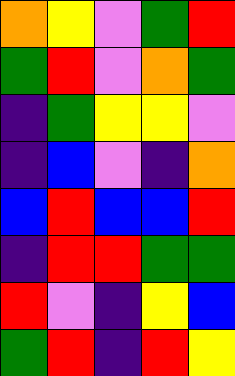[["orange", "yellow", "violet", "green", "red"], ["green", "red", "violet", "orange", "green"], ["indigo", "green", "yellow", "yellow", "violet"], ["indigo", "blue", "violet", "indigo", "orange"], ["blue", "red", "blue", "blue", "red"], ["indigo", "red", "red", "green", "green"], ["red", "violet", "indigo", "yellow", "blue"], ["green", "red", "indigo", "red", "yellow"]]